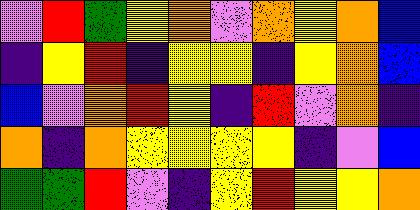[["violet", "red", "green", "yellow", "orange", "violet", "orange", "yellow", "orange", "blue"], ["indigo", "yellow", "red", "indigo", "yellow", "yellow", "indigo", "yellow", "orange", "blue"], ["blue", "violet", "orange", "red", "yellow", "indigo", "red", "violet", "orange", "indigo"], ["orange", "indigo", "orange", "yellow", "yellow", "yellow", "yellow", "indigo", "violet", "blue"], ["green", "green", "red", "violet", "indigo", "yellow", "red", "yellow", "yellow", "orange"]]